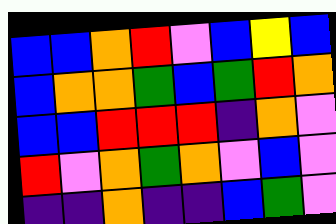[["blue", "blue", "orange", "red", "violet", "blue", "yellow", "blue"], ["blue", "orange", "orange", "green", "blue", "green", "red", "orange"], ["blue", "blue", "red", "red", "red", "indigo", "orange", "violet"], ["red", "violet", "orange", "green", "orange", "violet", "blue", "violet"], ["indigo", "indigo", "orange", "indigo", "indigo", "blue", "green", "violet"]]